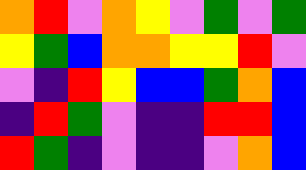[["orange", "red", "violet", "orange", "yellow", "violet", "green", "violet", "green"], ["yellow", "green", "blue", "orange", "orange", "yellow", "yellow", "red", "violet"], ["violet", "indigo", "red", "yellow", "blue", "blue", "green", "orange", "blue"], ["indigo", "red", "green", "violet", "indigo", "indigo", "red", "red", "blue"], ["red", "green", "indigo", "violet", "indigo", "indigo", "violet", "orange", "blue"]]